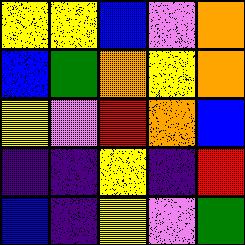[["yellow", "yellow", "blue", "violet", "orange"], ["blue", "green", "orange", "yellow", "orange"], ["yellow", "violet", "red", "orange", "blue"], ["indigo", "indigo", "yellow", "indigo", "red"], ["blue", "indigo", "yellow", "violet", "green"]]